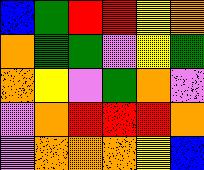[["blue", "green", "red", "red", "yellow", "orange"], ["orange", "green", "green", "violet", "yellow", "green"], ["orange", "yellow", "violet", "green", "orange", "violet"], ["violet", "orange", "red", "red", "red", "orange"], ["violet", "orange", "orange", "orange", "yellow", "blue"]]